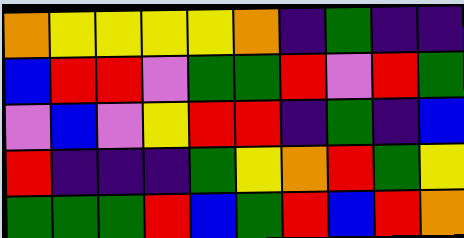[["orange", "yellow", "yellow", "yellow", "yellow", "orange", "indigo", "green", "indigo", "indigo"], ["blue", "red", "red", "violet", "green", "green", "red", "violet", "red", "green"], ["violet", "blue", "violet", "yellow", "red", "red", "indigo", "green", "indigo", "blue"], ["red", "indigo", "indigo", "indigo", "green", "yellow", "orange", "red", "green", "yellow"], ["green", "green", "green", "red", "blue", "green", "red", "blue", "red", "orange"]]